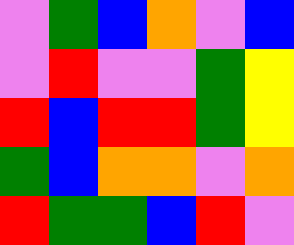[["violet", "green", "blue", "orange", "violet", "blue"], ["violet", "red", "violet", "violet", "green", "yellow"], ["red", "blue", "red", "red", "green", "yellow"], ["green", "blue", "orange", "orange", "violet", "orange"], ["red", "green", "green", "blue", "red", "violet"]]